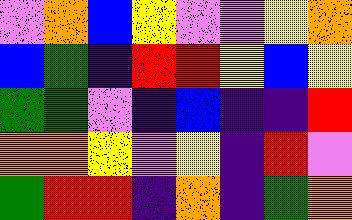[["violet", "orange", "blue", "yellow", "violet", "violet", "yellow", "orange"], ["blue", "green", "indigo", "red", "red", "yellow", "blue", "yellow"], ["green", "green", "violet", "indigo", "blue", "indigo", "indigo", "red"], ["orange", "orange", "yellow", "violet", "yellow", "indigo", "red", "violet"], ["green", "red", "red", "indigo", "orange", "indigo", "green", "orange"]]